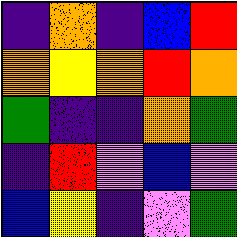[["indigo", "orange", "indigo", "blue", "red"], ["orange", "yellow", "orange", "red", "orange"], ["green", "indigo", "indigo", "orange", "green"], ["indigo", "red", "violet", "blue", "violet"], ["blue", "yellow", "indigo", "violet", "green"]]